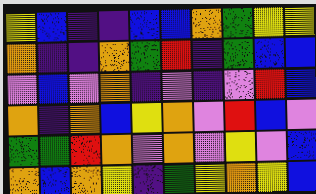[["yellow", "blue", "indigo", "indigo", "blue", "blue", "orange", "green", "yellow", "yellow"], ["orange", "indigo", "indigo", "orange", "green", "red", "indigo", "green", "blue", "blue"], ["violet", "blue", "violet", "orange", "indigo", "violet", "indigo", "violet", "red", "blue"], ["orange", "indigo", "orange", "blue", "yellow", "orange", "violet", "red", "blue", "violet"], ["green", "green", "red", "orange", "violet", "orange", "violet", "yellow", "violet", "blue"], ["orange", "blue", "orange", "yellow", "indigo", "green", "yellow", "orange", "yellow", "blue"]]